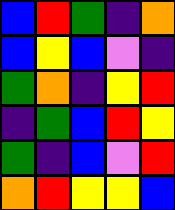[["blue", "red", "green", "indigo", "orange"], ["blue", "yellow", "blue", "violet", "indigo"], ["green", "orange", "indigo", "yellow", "red"], ["indigo", "green", "blue", "red", "yellow"], ["green", "indigo", "blue", "violet", "red"], ["orange", "red", "yellow", "yellow", "blue"]]